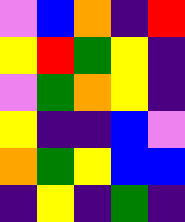[["violet", "blue", "orange", "indigo", "red"], ["yellow", "red", "green", "yellow", "indigo"], ["violet", "green", "orange", "yellow", "indigo"], ["yellow", "indigo", "indigo", "blue", "violet"], ["orange", "green", "yellow", "blue", "blue"], ["indigo", "yellow", "indigo", "green", "indigo"]]